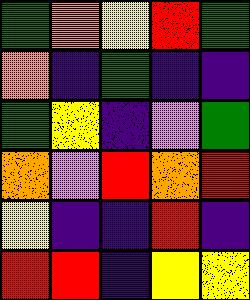[["green", "orange", "yellow", "red", "green"], ["orange", "indigo", "green", "indigo", "indigo"], ["green", "yellow", "indigo", "violet", "green"], ["orange", "violet", "red", "orange", "red"], ["yellow", "indigo", "indigo", "red", "indigo"], ["red", "red", "indigo", "yellow", "yellow"]]